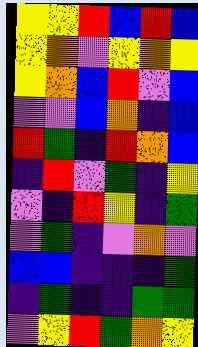[["yellow", "yellow", "red", "blue", "red", "blue"], ["yellow", "orange", "violet", "yellow", "orange", "yellow"], ["yellow", "orange", "blue", "red", "violet", "blue"], ["violet", "violet", "blue", "orange", "indigo", "blue"], ["red", "green", "indigo", "red", "orange", "blue"], ["indigo", "red", "violet", "green", "indigo", "yellow"], ["violet", "indigo", "red", "yellow", "indigo", "green"], ["violet", "green", "indigo", "violet", "orange", "violet"], ["blue", "blue", "indigo", "indigo", "indigo", "green"], ["indigo", "green", "indigo", "indigo", "green", "green"], ["violet", "yellow", "red", "green", "orange", "yellow"]]